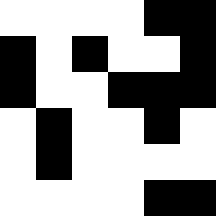[["white", "white", "white", "white", "black", "black"], ["black", "white", "black", "white", "white", "black"], ["black", "white", "white", "black", "black", "black"], ["white", "black", "white", "white", "black", "white"], ["white", "black", "white", "white", "white", "white"], ["white", "white", "white", "white", "black", "black"]]